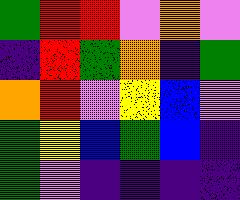[["green", "red", "red", "violet", "orange", "violet"], ["indigo", "red", "green", "orange", "indigo", "green"], ["orange", "red", "violet", "yellow", "blue", "violet"], ["green", "yellow", "blue", "green", "blue", "indigo"], ["green", "violet", "indigo", "indigo", "indigo", "indigo"]]